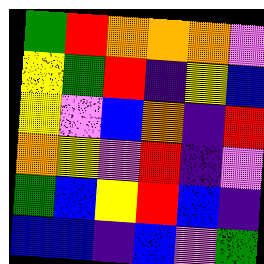[["green", "red", "orange", "orange", "orange", "violet"], ["yellow", "green", "red", "indigo", "yellow", "blue"], ["yellow", "violet", "blue", "orange", "indigo", "red"], ["orange", "yellow", "violet", "red", "indigo", "violet"], ["green", "blue", "yellow", "red", "blue", "indigo"], ["blue", "blue", "indigo", "blue", "violet", "green"]]